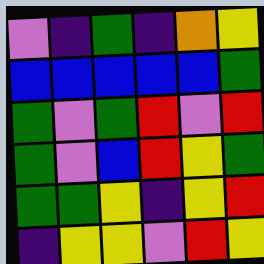[["violet", "indigo", "green", "indigo", "orange", "yellow"], ["blue", "blue", "blue", "blue", "blue", "green"], ["green", "violet", "green", "red", "violet", "red"], ["green", "violet", "blue", "red", "yellow", "green"], ["green", "green", "yellow", "indigo", "yellow", "red"], ["indigo", "yellow", "yellow", "violet", "red", "yellow"]]